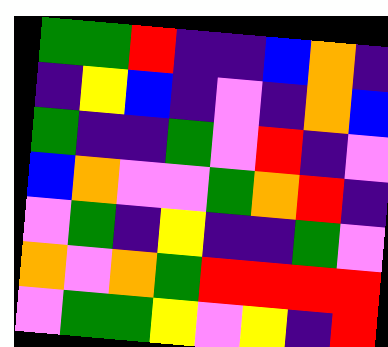[["green", "green", "red", "indigo", "indigo", "blue", "orange", "indigo"], ["indigo", "yellow", "blue", "indigo", "violet", "indigo", "orange", "blue"], ["green", "indigo", "indigo", "green", "violet", "red", "indigo", "violet"], ["blue", "orange", "violet", "violet", "green", "orange", "red", "indigo"], ["violet", "green", "indigo", "yellow", "indigo", "indigo", "green", "violet"], ["orange", "violet", "orange", "green", "red", "red", "red", "red"], ["violet", "green", "green", "yellow", "violet", "yellow", "indigo", "red"]]